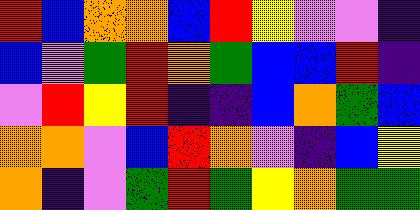[["red", "blue", "orange", "orange", "blue", "red", "yellow", "violet", "violet", "indigo"], ["blue", "violet", "green", "red", "orange", "green", "blue", "blue", "red", "indigo"], ["violet", "red", "yellow", "red", "indigo", "indigo", "blue", "orange", "green", "blue"], ["orange", "orange", "violet", "blue", "red", "orange", "violet", "indigo", "blue", "yellow"], ["orange", "indigo", "violet", "green", "red", "green", "yellow", "orange", "green", "green"]]